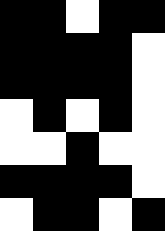[["black", "black", "white", "black", "black"], ["black", "black", "black", "black", "white"], ["black", "black", "black", "black", "white"], ["white", "black", "white", "black", "white"], ["white", "white", "black", "white", "white"], ["black", "black", "black", "black", "white"], ["white", "black", "black", "white", "black"]]